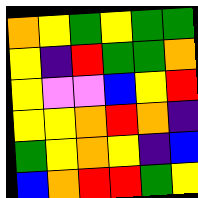[["orange", "yellow", "green", "yellow", "green", "green"], ["yellow", "indigo", "red", "green", "green", "orange"], ["yellow", "violet", "violet", "blue", "yellow", "red"], ["yellow", "yellow", "orange", "red", "orange", "indigo"], ["green", "yellow", "orange", "yellow", "indigo", "blue"], ["blue", "orange", "red", "red", "green", "yellow"]]